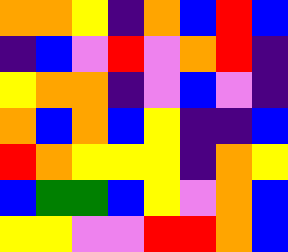[["orange", "orange", "yellow", "indigo", "orange", "blue", "red", "blue"], ["indigo", "blue", "violet", "red", "violet", "orange", "red", "indigo"], ["yellow", "orange", "orange", "indigo", "violet", "blue", "violet", "indigo"], ["orange", "blue", "orange", "blue", "yellow", "indigo", "indigo", "blue"], ["red", "orange", "yellow", "yellow", "yellow", "indigo", "orange", "yellow"], ["blue", "green", "green", "blue", "yellow", "violet", "orange", "blue"], ["yellow", "yellow", "violet", "violet", "red", "red", "orange", "blue"]]